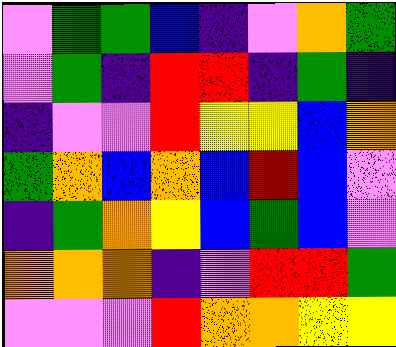[["violet", "green", "green", "blue", "indigo", "violet", "orange", "green"], ["violet", "green", "indigo", "red", "red", "indigo", "green", "indigo"], ["indigo", "violet", "violet", "red", "yellow", "yellow", "blue", "orange"], ["green", "orange", "blue", "orange", "blue", "red", "blue", "violet"], ["indigo", "green", "orange", "yellow", "blue", "green", "blue", "violet"], ["orange", "orange", "orange", "indigo", "violet", "red", "red", "green"], ["violet", "violet", "violet", "red", "orange", "orange", "yellow", "yellow"]]